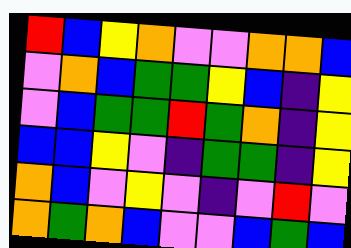[["red", "blue", "yellow", "orange", "violet", "violet", "orange", "orange", "blue"], ["violet", "orange", "blue", "green", "green", "yellow", "blue", "indigo", "yellow"], ["violet", "blue", "green", "green", "red", "green", "orange", "indigo", "yellow"], ["blue", "blue", "yellow", "violet", "indigo", "green", "green", "indigo", "yellow"], ["orange", "blue", "violet", "yellow", "violet", "indigo", "violet", "red", "violet"], ["orange", "green", "orange", "blue", "violet", "violet", "blue", "green", "blue"]]